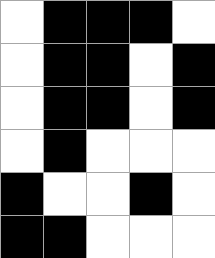[["white", "black", "black", "black", "white"], ["white", "black", "black", "white", "black"], ["white", "black", "black", "white", "black"], ["white", "black", "white", "white", "white"], ["black", "white", "white", "black", "white"], ["black", "black", "white", "white", "white"]]